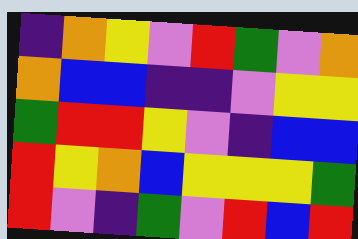[["indigo", "orange", "yellow", "violet", "red", "green", "violet", "orange"], ["orange", "blue", "blue", "indigo", "indigo", "violet", "yellow", "yellow"], ["green", "red", "red", "yellow", "violet", "indigo", "blue", "blue"], ["red", "yellow", "orange", "blue", "yellow", "yellow", "yellow", "green"], ["red", "violet", "indigo", "green", "violet", "red", "blue", "red"]]